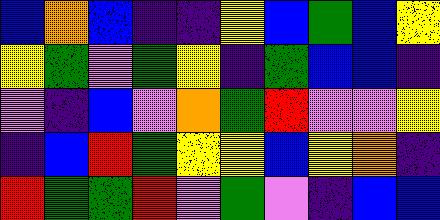[["blue", "orange", "blue", "indigo", "indigo", "yellow", "blue", "green", "blue", "yellow"], ["yellow", "green", "violet", "green", "yellow", "indigo", "green", "blue", "blue", "indigo"], ["violet", "indigo", "blue", "violet", "orange", "green", "red", "violet", "violet", "yellow"], ["indigo", "blue", "red", "green", "yellow", "yellow", "blue", "yellow", "orange", "indigo"], ["red", "green", "green", "red", "violet", "green", "violet", "indigo", "blue", "blue"]]